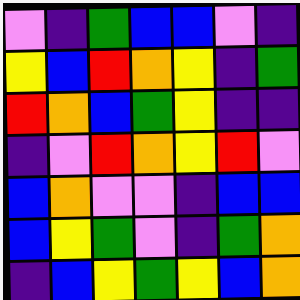[["violet", "indigo", "green", "blue", "blue", "violet", "indigo"], ["yellow", "blue", "red", "orange", "yellow", "indigo", "green"], ["red", "orange", "blue", "green", "yellow", "indigo", "indigo"], ["indigo", "violet", "red", "orange", "yellow", "red", "violet"], ["blue", "orange", "violet", "violet", "indigo", "blue", "blue"], ["blue", "yellow", "green", "violet", "indigo", "green", "orange"], ["indigo", "blue", "yellow", "green", "yellow", "blue", "orange"]]